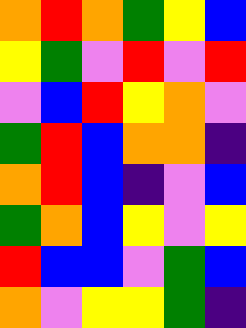[["orange", "red", "orange", "green", "yellow", "blue"], ["yellow", "green", "violet", "red", "violet", "red"], ["violet", "blue", "red", "yellow", "orange", "violet"], ["green", "red", "blue", "orange", "orange", "indigo"], ["orange", "red", "blue", "indigo", "violet", "blue"], ["green", "orange", "blue", "yellow", "violet", "yellow"], ["red", "blue", "blue", "violet", "green", "blue"], ["orange", "violet", "yellow", "yellow", "green", "indigo"]]